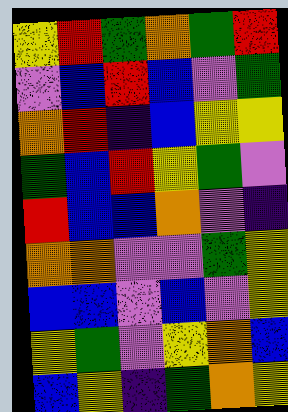[["yellow", "red", "green", "orange", "green", "red"], ["violet", "blue", "red", "blue", "violet", "green"], ["orange", "red", "indigo", "blue", "yellow", "yellow"], ["green", "blue", "red", "yellow", "green", "violet"], ["red", "blue", "blue", "orange", "violet", "indigo"], ["orange", "orange", "violet", "violet", "green", "yellow"], ["blue", "blue", "violet", "blue", "violet", "yellow"], ["yellow", "green", "violet", "yellow", "orange", "blue"], ["blue", "yellow", "indigo", "green", "orange", "yellow"]]